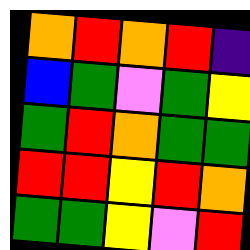[["orange", "red", "orange", "red", "indigo"], ["blue", "green", "violet", "green", "yellow"], ["green", "red", "orange", "green", "green"], ["red", "red", "yellow", "red", "orange"], ["green", "green", "yellow", "violet", "red"]]